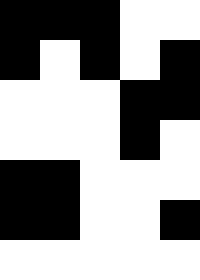[["black", "black", "black", "white", "white"], ["black", "white", "black", "white", "black"], ["white", "white", "white", "black", "black"], ["white", "white", "white", "black", "white"], ["black", "black", "white", "white", "white"], ["black", "black", "white", "white", "black"], ["white", "white", "white", "white", "white"]]